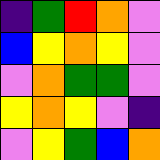[["indigo", "green", "red", "orange", "violet"], ["blue", "yellow", "orange", "yellow", "violet"], ["violet", "orange", "green", "green", "violet"], ["yellow", "orange", "yellow", "violet", "indigo"], ["violet", "yellow", "green", "blue", "orange"]]